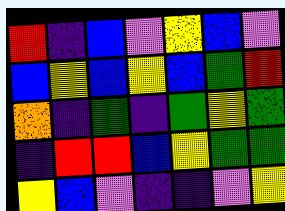[["red", "indigo", "blue", "violet", "yellow", "blue", "violet"], ["blue", "yellow", "blue", "yellow", "blue", "green", "red"], ["orange", "indigo", "green", "indigo", "green", "yellow", "green"], ["indigo", "red", "red", "blue", "yellow", "green", "green"], ["yellow", "blue", "violet", "indigo", "indigo", "violet", "yellow"]]